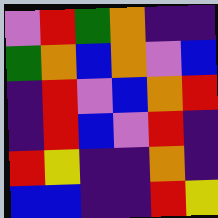[["violet", "red", "green", "orange", "indigo", "indigo"], ["green", "orange", "blue", "orange", "violet", "blue"], ["indigo", "red", "violet", "blue", "orange", "red"], ["indigo", "red", "blue", "violet", "red", "indigo"], ["red", "yellow", "indigo", "indigo", "orange", "indigo"], ["blue", "blue", "indigo", "indigo", "red", "yellow"]]